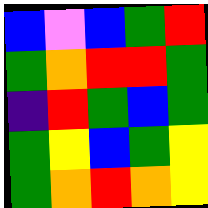[["blue", "violet", "blue", "green", "red"], ["green", "orange", "red", "red", "green"], ["indigo", "red", "green", "blue", "green"], ["green", "yellow", "blue", "green", "yellow"], ["green", "orange", "red", "orange", "yellow"]]